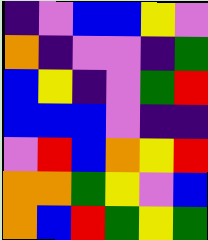[["indigo", "violet", "blue", "blue", "yellow", "violet"], ["orange", "indigo", "violet", "violet", "indigo", "green"], ["blue", "yellow", "indigo", "violet", "green", "red"], ["blue", "blue", "blue", "violet", "indigo", "indigo"], ["violet", "red", "blue", "orange", "yellow", "red"], ["orange", "orange", "green", "yellow", "violet", "blue"], ["orange", "blue", "red", "green", "yellow", "green"]]